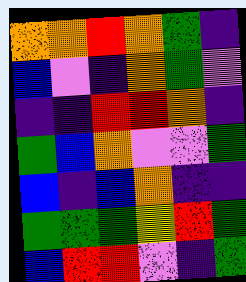[["orange", "orange", "red", "orange", "green", "indigo"], ["blue", "violet", "indigo", "orange", "green", "violet"], ["indigo", "indigo", "red", "red", "orange", "indigo"], ["green", "blue", "orange", "violet", "violet", "green"], ["blue", "indigo", "blue", "orange", "indigo", "indigo"], ["green", "green", "green", "yellow", "red", "green"], ["blue", "red", "red", "violet", "indigo", "green"]]